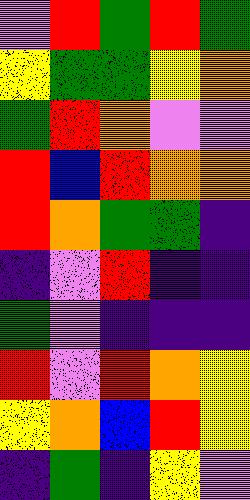[["violet", "red", "green", "red", "green"], ["yellow", "green", "green", "yellow", "orange"], ["green", "red", "orange", "violet", "violet"], ["red", "blue", "red", "orange", "orange"], ["red", "orange", "green", "green", "indigo"], ["indigo", "violet", "red", "indigo", "indigo"], ["green", "violet", "indigo", "indigo", "indigo"], ["red", "violet", "red", "orange", "yellow"], ["yellow", "orange", "blue", "red", "yellow"], ["indigo", "green", "indigo", "yellow", "violet"]]